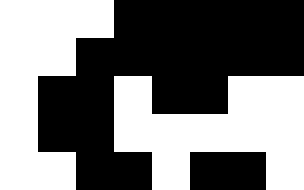[["white", "white", "white", "black", "black", "black", "black", "black"], ["white", "white", "black", "black", "black", "black", "black", "black"], ["white", "black", "black", "white", "black", "black", "white", "white"], ["white", "black", "black", "white", "white", "white", "white", "white"], ["white", "white", "black", "black", "white", "black", "black", "white"]]